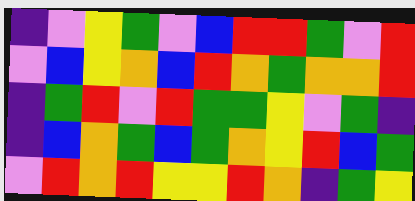[["indigo", "violet", "yellow", "green", "violet", "blue", "red", "red", "green", "violet", "red"], ["violet", "blue", "yellow", "orange", "blue", "red", "orange", "green", "orange", "orange", "red"], ["indigo", "green", "red", "violet", "red", "green", "green", "yellow", "violet", "green", "indigo"], ["indigo", "blue", "orange", "green", "blue", "green", "orange", "yellow", "red", "blue", "green"], ["violet", "red", "orange", "red", "yellow", "yellow", "red", "orange", "indigo", "green", "yellow"]]